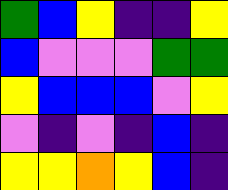[["green", "blue", "yellow", "indigo", "indigo", "yellow"], ["blue", "violet", "violet", "violet", "green", "green"], ["yellow", "blue", "blue", "blue", "violet", "yellow"], ["violet", "indigo", "violet", "indigo", "blue", "indigo"], ["yellow", "yellow", "orange", "yellow", "blue", "indigo"]]